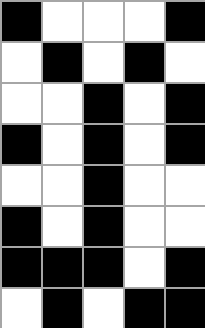[["black", "white", "white", "white", "black"], ["white", "black", "white", "black", "white"], ["white", "white", "black", "white", "black"], ["black", "white", "black", "white", "black"], ["white", "white", "black", "white", "white"], ["black", "white", "black", "white", "white"], ["black", "black", "black", "white", "black"], ["white", "black", "white", "black", "black"]]